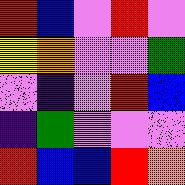[["red", "blue", "violet", "red", "violet"], ["yellow", "orange", "violet", "violet", "green"], ["violet", "indigo", "violet", "red", "blue"], ["indigo", "green", "violet", "violet", "violet"], ["red", "blue", "blue", "red", "orange"]]